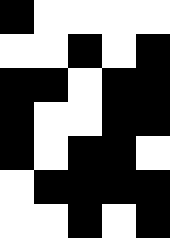[["black", "white", "white", "white", "white"], ["white", "white", "black", "white", "black"], ["black", "black", "white", "black", "black"], ["black", "white", "white", "black", "black"], ["black", "white", "black", "black", "white"], ["white", "black", "black", "black", "black"], ["white", "white", "black", "white", "black"]]